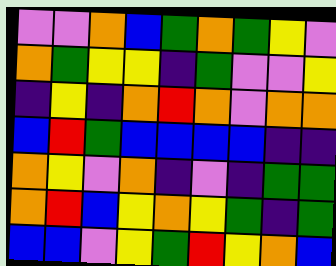[["violet", "violet", "orange", "blue", "green", "orange", "green", "yellow", "violet"], ["orange", "green", "yellow", "yellow", "indigo", "green", "violet", "violet", "yellow"], ["indigo", "yellow", "indigo", "orange", "red", "orange", "violet", "orange", "orange"], ["blue", "red", "green", "blue", "blue", "blue", "blue", "indigo", "indigo"], ["orange", "yellow", "violet", "orange", "indigo", "violet", "indigo", "green", "green"], ["orange", "red", "blue", "yellow", "orange", "yellow", "green", "indigo", "green"], ["blue", "blue", "violet", "yellow", "green", "red", "yellow", "orange", "blue"]]